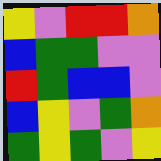[["yellow", "violet", "red", "red", "orange"], ["blue", "green", "green", "violet", "violet"], ["red", "green", "blue", "blue", "violet"], ["blue", "yellow", "violet", "green", "orange"], ["green", "yellow", "green", "violet", "yellow"]]